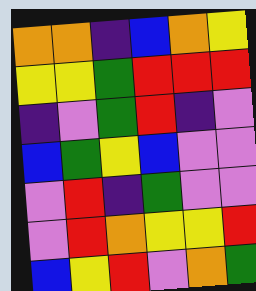[["orange", "orange", "indigo", "blue", "orange", "yellow"], ["yellow", "yellow", "green", "red", "red", "red"], ["indigo", "violet", "green", "red", "indigo", "violet"], ["blue", "green", "yellow", "blue", "violet", "violet"], ["violet", "red", "indigo", "green", "violet", "violet"], ["violet", "red", "orange", "yellow", "yellow", "red"], ["blue", "yellow", "red", "violet", "orange", "green"]]